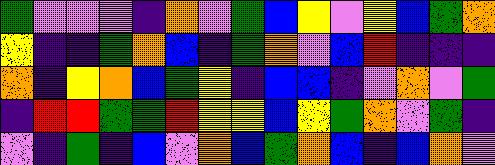[["green", "violet", "violet", "violet", "indigo", "orange", "violet", "green", "blue", "yellow", "violet", "yellow", "blue", "green", "orange"], ["yellow", "indigo", "indigo", "green", "orange", "blue", "indigo", "green", "orange", "violet", "blue", "red", "indigo", "indigo", "indigo"], ["orange", "indigo", "yellow", "orange", "blue", "green", "yellow", "indigo", "blue", "blue", "indigo", "violet", "orange", "violet", "green"], ["indigo", "red", "red", "green", "green", "red", "yellow", "yellow", "blue", "yellow", "green", "orange", "violet", "green", "indigo"], ["violet", "indigo", "green", "indigo", "blue", "violet", "orange", "blue", "green", "orange", "blue", "indigo", "blue", "orange", "violet"]]